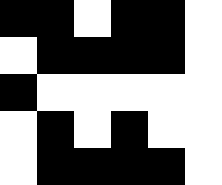[["black", "black", "white", "black", "black", "white"], ["white", "black", "black", "black", "black", "white"], ["black", "white", "white", "white", "white", "white"], ["white", "black", "white", "black", "white", "white"], ["white", "black", "black", "black", "black", "white"]]